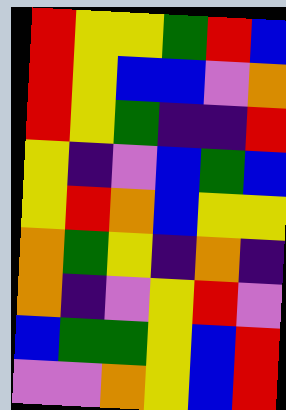[["red", "yellow", "yellow", "green", "red", "blue"], ["red", "yellow", "blue", "blue", "violet", "orange"], ["red", "yellow", "green", "indigo", "indigo", "red"], ["yellow", "indigo", "violet", "blue", "green", "blue"], ["yellow", "red", "orange", "blue", "yellow", "yellow"], ["orange", "green", "yellow", "indigo", "orange", "indigo"], ["orange", "indigo", "violet", "yellow", "red", "violet"], ["blue", "green", "green", "yellow", "blue", "red"], ["violet", "violet", "orange", "yellow", "blue", "red"]]